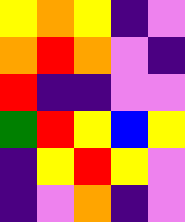[["yellow", "orange", "yellow", "indigo", "violet"], ["orange", "red", "orange", "violet", "indigo"], ["red", "indigo", "indigo", "violet", "violet"], ["green", "red", "yellow", "blue", "yellow"], ["indigo", "yellow", "red", "yellow", "violet"], ["indigo", "violet", "orange", "indigo", "violet"]]